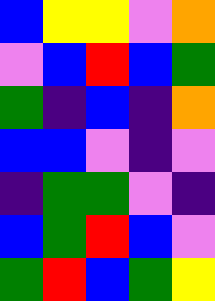[["blue", "yellow", "yellow", "violet", "orange"], ["violet", "blue", "red", "blue", "green"], ["green", "indigo", "blue", "indigo", "orange"], ["blue", "blue", "violet", "indigo", "violet"], ["indigo", "green", "green", "violet", "indigo"], ["blue", "green", "red", "blue", "violet"], ["green", "red", "blue", "green", "yellow"]]